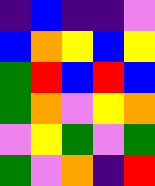[["indigo", "blue", "indigo", "indigo", "violet"], ["blue", "orange", "yellow", "blue", "yellow"], ["green", "red", "blue", "red", "blue"], ["green", "orange", "violet", "yellow", "orange"], ["violet", "yellow", "green", "violet", "green"], ["green", "violet", "orange", "indigo", "red"]]